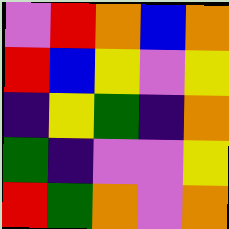[["violet", "red", "orange", "blue", "orange"], ["red", "blue", "yellow", "violet", "yellow"], ["indigo", "yellow", "green", "indigo", "orange"], ["green", "indigo", "violet", "violet", "yellow"], ["red", "green", "orange", "violet", "orange"]]